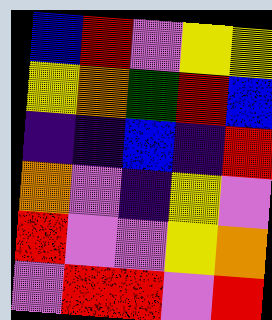[["blue", "red", "violet", "yellow", "yellow"], ["yellow", "orange", "green", "red", "blue"], ["indigo", "indigo", "blue", "indigo", "red"], ["orange", "violet", "indigo", "yellow", "violet"], ["red", "violet", "violet", "yellow", "orange"], ["violet", "red", "red", "violet", "red"]]